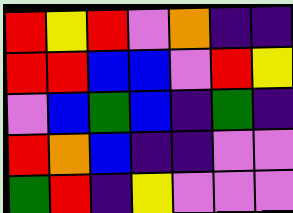[["red", "yellow", "red", "violet", "orange", "indigo", "indigo"], ["red", "red", "blue", "blue", "violet", "red", "yellow"], ["violet", "blue", "green", "blue", "indigo", "green", "indigo"], ["red", "orange", "blue", "indigo", "indigo", "violet", "violet"], ["green", "red", "indigo", "yellow", "violet", "violet", "violet"]]